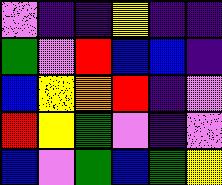[["violet", "indigo", "indigo", "yellow", "indigo", "indigo"], ["green", "violet", "red", "blue", "blue", "indigo"], ["blue", "yellow", "orange", "red", "indigo", "violet"], ["red", "yellow", "green", "violet", "indigo", "violet"], ["blue", "violet", "green", "blue", "green", "yellow"]]